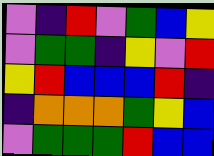[["violet", "indigo", "red", "violet", "green", "blue", "yellow"], ["violet", "green", "green", "indigo", "yellow", "violet", "red"], ["yellow", "red", "blue", "blue", "blue", "red", "indigo"], ["indigo", "orange", "orange", "orange", "green", "yellow", "blue"], ["violet", "green", "green", "green", "red", "blue", "blue"]]